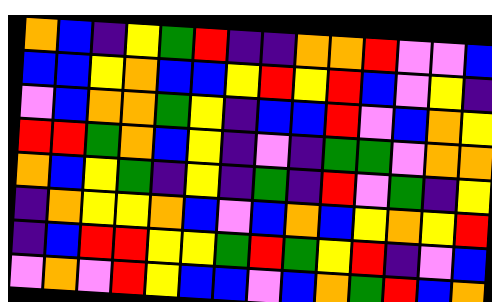[["orange", "blue", "indigo", "yellow", "green", "red", "indigo", "indigo", "orange", "orange", "red", "violet", "violet", "blue"], ["blue", "blue", "yellow", "orange", "blue", "blue", "yellow", "red", "yellow", "red", "blue", "violet", "yellow", "indigo"], ["violet", "blue", "orange", "orange", "green", "yellow", "indigo", "blue", "blue", "red", "violet", "blue", "orange", "yellow"], ["red", "red", "green", "orange", "blue", "yellow", "indigo", "violet", "indigo", "green", "green", "violet", "orange", "orange"], ["orange", "blue", "yellow", "green", "indigo", "yellow", "indigo", "green", "indigo", "red", "violet", "green", "indigo", "yellow"], ["indigo", "orange", "yellow", "yellow", "orange", "blue", "violet", "blue", "orange", "blue", "yellow", "orange", "yellow", "red"], ["indigo", "blue", "red", "red", "yellow", "yellow", "green", "red", "green", "yellow", "red", "indigo", "violet", "blue"], ["violet", "orange", "violet", "red", "yellow", "blue", "blue", "violet", "blue", "orange", "green", "red", "blue", "orange"]]